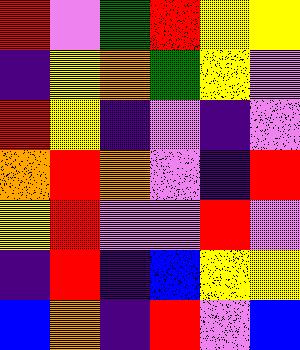[["red", "violet", "green", "red", "yellow", "yellow"], ["indigo", "yellow", "orange", "green", "yellow", "violet"], ["red", "yellow", "indigo", "violet", "indigo", "violet"], ["orange", "red", "orange", "violet", "indigo", "red"], ["yellow", "red", "violet", "violet", "red", "violet"], ["indigo", "red", "indigo", "blue", "yellow", "yellow"], ["blue", "orange", "indigo", "red", "violet", "blue"]]